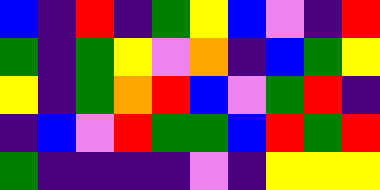[["blue", "indigo", "red", "indigo", "green", "yellow", "blue", "violet", "indigo", "red"], ["green", "indigo", "green", "yellow", "violet", "orange", "indigo", "blue", "green", "yellow"], ["yellow", "indigo", "green", "orange", "red", "blue", "violet", "green", "red", "indigo"], ["indigo", "blue", "violet", "red", "green", "green", "blue", "red", "green", "red"], ["green", "indigo", "indigo", "indigo", "indigo", "violet", "indigo", "yellow", "yellow", "yellow"]]